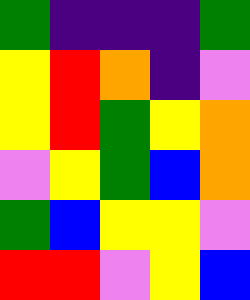[["green", "indigo", "indigo", "indigo", "green"], ["yellow", "red", "orange", "indigo", "violet"], ["yellow", "red", "green", "yellow", "orange"], ["violet", "yellow", "green", "blue", "orange"], ["green", "blue", "yellow", "yellow", "violet"], ["red", "red", "violet", "yellow", "blue"]]